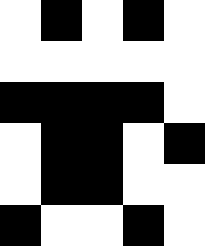[["white", "black", "white", "black", "white"], ["white", "white", "white", "white", "white"], ["black", "black", "black", "black", "white"], ["white", "black", "black", "white", "black"], ["white", "black", "black", "white", "white"], ["black", "white", "white", "black", "white"]]